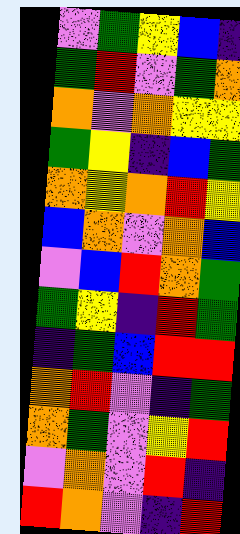[["violet", "green", "yellow", "blue", "indigo"], ["green", "red", "violet", "green", "orange"], ["orange", "violet", "orange", "yellow", "yellow"], ["green", "yellow", "indigo", "blue", "green"], ["orange", "yellow", "orange", "red", "yellow"], ["blue", "orange", "violet", "orange", "blue"], ["violet", "blue", "red", "orange", "green"], ["green", "yellow", "indigo", "red", "green"], ["indigo", "green", "blue", "red", "red"], ["orange", "red", "violet", "indigo", "green"], ["orange", "green", "violet", "yellow", "red"], ["violet", "orange", "violet", "red", "indigo"], ["red", "orange", "violet", "indigo", "red"]]